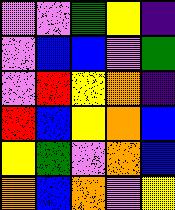[["violet", "violet", "green", "yellow", "indigo"], ["violet", "blue", "blue", "violet", "green"], ["violet", "red", "yellow", "orange", "indigo"], ["red", "blue", "yellow", "orange", "blue"], ["yellow", "green", "violet", "orange", "blue"], ["orange", "blue", "orange", "violet", "yellow"]]